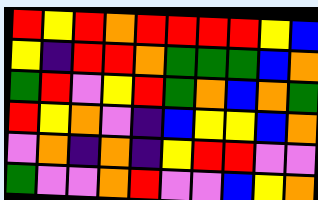[["red", "yellow", "red", "orange", "red", "red", "red", "red", "yellow", "blue"], ["yellow", "indigo", "red", "red", "orange", "green", "green", "green", "blue", "orange"], ["green", "red", "violet", "yellow", "red", "green", "orange", "blue", "orange", "green"], ["red", "yellow", "orange", "violet", "indigo", "blue", "yellow", "yellow", "blue", "orange"], ["violet", "orange", "indigo", "orange", "indigo", "yellow", "red", "red", "violet", "violet"], ["green", "violet", "violet", "orange", "red", "violet", "violet", "blue", "yellow", "orange"]]